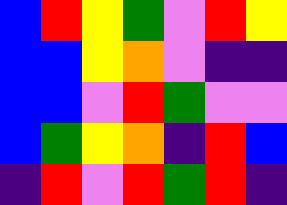[["blue", "red", "yellow", "green", "violet", "red", "yellow"], ["blue", "blue", "yellow", "orange", "violet", "indigo", "indigo"], ["blue", "blue", "violet", "red", "green", "violet", "violet"], ["blue", "green", "yellow", "orange", "indigo", "red", "blue"], ["indigo", "red", "violet", "red", "green", "red", "indigo"]]